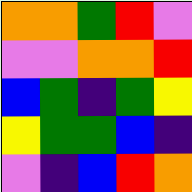[["orange", "orange", "green", "red", "violet"], ["violet", "violet", "orange", "orange", "red"], ["blue", "green", "indigo", "green", "yellow"], ["yellow", "green", "green", "blue", "indigo"], ["violet", "indigo", "blue", "red", "orange"]]